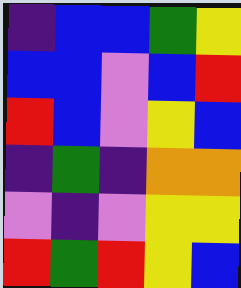[["indigo", "blue", "blue", "green", "yellow"], ["blue", "blue", "violet", "blue", "red"], ["red", "blue", "violet", "yellow", "blue"], ["indigo", "green", "indigo", "orange", "orange"], ["violet", "indigo", "violet", "yellow", "yellow"], ["red", "green", "red", "yellow", "blue"]]